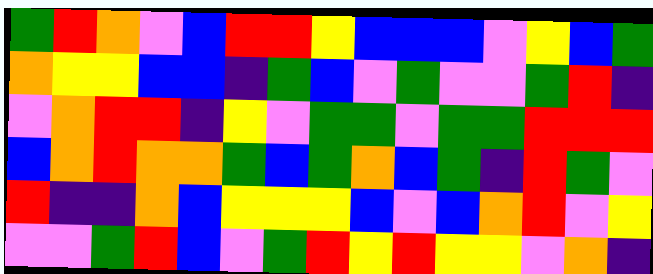[["green", "red", "orange", "violet", "blue", "red", "red", "yellow", "blue", "blue", "blue", "violet", "yellow", "blue", "green"], ["orange", "yellow", "yellow", "blue", "blue", "indigo", "green", "blue", "violet", "green", "violet", "violet", "green", "red", "indigo"], ["violet", "orange", "red", "red", "indigo", "yellow", "violet", "green", "green", "violet", "green", "green", "red", "red", "red"], ["blue", "orange", "red", "orange", "orange", "green", "blue", "green", "orange", "blue", "green", "indigo", "red", "green", "violet"], ["red", "indigo", "indigo", "orange", "blue", "yellow", "yellow", "yellow", "blue", "violet", "blue", "orange", "red", "violet", "yellow"], ["violet", "violet", "green", "red", "blue", "violet", "green", "red", "yellow", "red", "yellow", "yellow", "violet", "orange", "indigo"]]